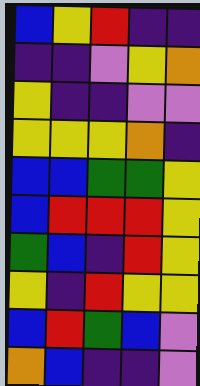[["blue", "yellow", "red", "indigo", "indigo"], ["indigo", "indigo", "violet", "yellow", "orange"], ["yellow", "indigo", "indigo", "violet", "violet"], ["yellow", "yellow", "yellow", "orange", "indigo"], ["blue", "blue", "green", "green", "yellow"], ["blue", "red", "red", "red", "yellow"], ["green", "blue", "indigo", "red", "yellow"], ["yellow", "indigo", "red", "yellow", "yellow"], ["blue", "red", "green", "blue", "violet"], ["orange", "blue", "indigo", "indigo", "violet"]]